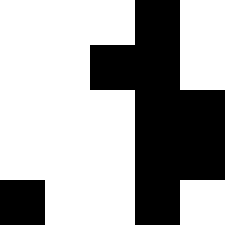[["white", "white", "white", "black", "white"], ["white", "white", "black", "black", "white"], ["white", "white", "white", "black", "black"], ["white", "white", "white", "black", "black"], ["black", "white", "white", "black", "white"]]